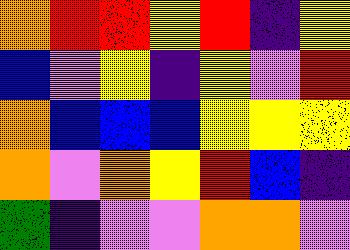[["orange", "red", "red", "yellow", "red", "indigo", "yellow"], ["blue", "violet", "yellow", "indigo", "yellow", "violet", "red"], ["orange", "blue", "blue", "blue", "yellow", "yellow", "yellow"], ["orange", "violet", "orange", "yellow", "red", "blue", "indigo"], ["green", "indigo", "violet", "violet", "orange", "orange", "violet"]]